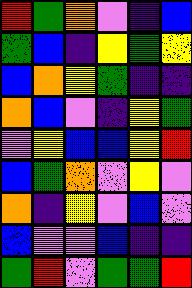[["red", "green", "orange", "violet", "indigo", "blue"], ["green", "blue", "indigo", "yellow", "green", "yellow"], ["blue", "orange", "yellow", "green", "indigo", "indigo"], ["orange", "blue", "violet", "indigo", "yellow", "green"], ["violet", "yellow", "blue", "blue", "yellow", "red"], ["blue", "green", "orange", "violet", "yellow", "violet"], ["orange", "indigo", "yellow", "violet", "blue", "violet"], ["blue", "violet", "violet", "blue", "indigo", "indigo"], ["green", "red", "violet", "green", "green", "red"]]